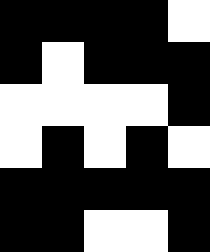[["black", "black", "black", "black", "white"], ["black", "white", "black", "black", "black"], ["white", "white", "white", "white", "black"], ["white", "black", "white", "black", "white"], ["black", "black", "black", "black", "black"], ["black", "black", "white", "white", "black"]]